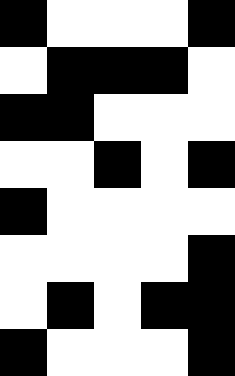[["black", "white", "white", "white", "black"], ["white", "black", "black", "black", "white"], ["black", "black", "white", "white", "white"], ["white", "white", "black", "white", "black"], ["black", "white", "white", "white", "white"], ["white", "white", "white", "white", "black"], ["white", "black", "white", "black", "black"], ["black", "white", "white", "white", "black"]]